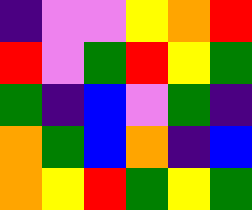[["indigo", "violet", "violet", "yellow", "orange", "red"], ["red", "violet", "green", "red", "yellow", "green"], ["green", "indigo", "blue", "violet", "green", "indigo"], ["orange", "green", "blue", "orange", "indigo", "blue"], ["orange", "yellow", "red", "green", "yellow", "green"]]